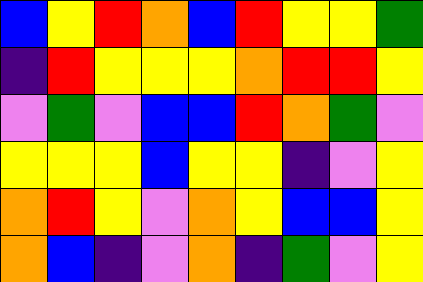[["blue", "yellow", "red", "orange", "blue", "red", "yellow", "yellow", "green"], ["indigo", "red", "yellow", "yellow", "yellow", "orange", "red", "red", "yellow"], ["violet", "green", "violet", "blue", "blue", "red", "orange", "green", "violet"], ["yellow", "yellow", "yellow", "blue", "yellow", "yellow", "indigo", "violet", "yellow"], ["orange", "red", "yellow", "violet", "orange", "yellow", "blue", "blue", "yellow"], ["orange", "blue", "indigo", "violet", "orange", "indigo", "green", "violet", "yellow"]]